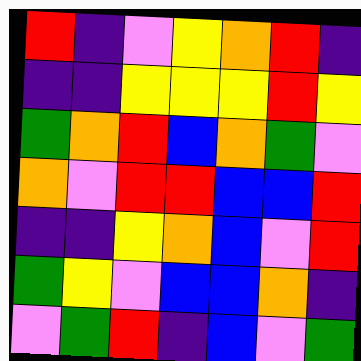[["red", "indigo", "violet", "yellow", "orange", "red", "indigo"], ["indigo", "indigo", "yellow", "yellow", "yellow", "red", "yellow"], ["green", "orange", "red", "blue", "orange", "green", "violet"], ["orange", "violet", "red", "red", "blue", "blue", "red"], ["indigo", "indigo", "yellow", "orange", "blue", "violet", "red"], ["green", "yellow", "violet", "blue", "blue", "orange", "indigo"], ["violet", "green", "red", "indigo", "blue", "violet", "green"]]